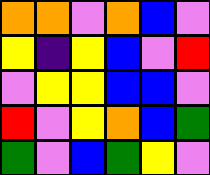[["orange", "orange", "violet", "orange", "blue", "violet"], ["yellow", "indigo", "yellow", "blue", "violet", "red"], ["violet", "yellow", "yellow", "blue", "blue", "violet"], ["red", "violet", "yellow", "orange", "blue", "green"], ["green", "violet", "blue", "green", "yellow", "violet"]]